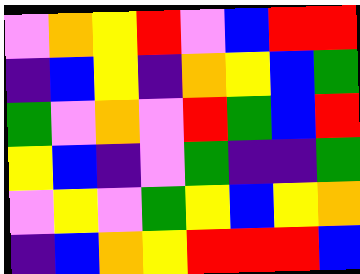[["violet", "orange", "yellow", "red", "violet", "blue", "red", "red"], ["indigo", "blue", "yellow", "indigo", "orange", "yellow", "blue", "green"], ["green", "violet", "orange", "violet", "red", "green", "blue", "red"], ["yellow", "blue", "indigo", "violet", "green", "indigo", "indigo", "green"], ["violet", "yellow", "violet", "green", "yellow", "blue", "yellow", "orange"], ["indigo", "blue", "orange", "yellow", "red", "red", "red", "blue"]]